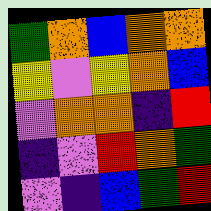[["green", "orange", "blue", "orange", "orange"], ["yellow", "violet", "yellow", "orange", "blue"], ["violet", "orange", "orange", "indigo", "red"], ["indigo", "violet", "red", "orange", "green"], ["violet", "indigo", "blue", "green", "red"]]